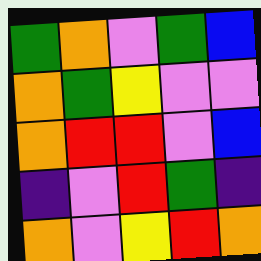[["green", "orange", "violet", "green", "blue"], ["orange", "green", "yellow", "violet", "violet"], ["orange", "red", "red", "violet", "blue"], ["indigo", "violet", "red", "green", "indigo"], ["orange", "violet", "yellow", "red", "orange"]]